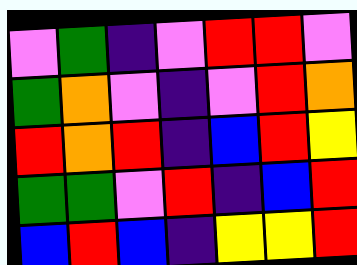[["violet", "green", "indigo", "violet", "red", "red", "violet"], ["green", "orange", "violet", "indigo", "violet", "red", "orange"], ["red", "orange", "red", "indigo", "blue", "red", "yellow"], ["green", "green", "violet", "red", "indigo", "blue", "red"], ["blue", "red", "blue", "indigo", "yellow", "yellow", "red"]]